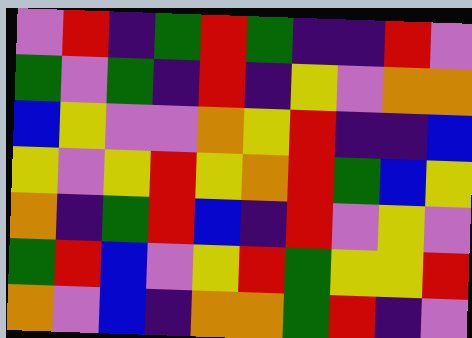[["violet", "red", "indigo", "green", "red", "green", "indigo", "indigo", "red", "violet"], ["green", "violet", "green", "indigo", "red", "indigo", "yellow", "violet", "orange", "orange"], ["blue", "yellow", "violet", "violet", "orange", "yellow", "red", "indigo", "indigo", "blue"], ["yellow", "violet", "yellow", "red", "yellow", "orange", "red", "green", "blue", "yellow"], ["orange", "indigo", "green", "red", "blue", "indigo", "red", "violet", "yellow", "violet"], ["green", "red", "blue", "violet", "yellow", "red", "green", "yellow", "yellow", "red"], ["orange", "violet", "blue", "indigo", "orange", "orange", "green", "red", "indigo", "violet"]]